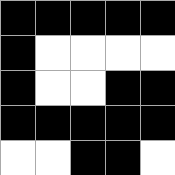[["black", "black", "black", "black", "black"], ["black", "white", "white", "white", "white"], ["black", "white", "white", "black", "black"], ["black", "black", "black", "black", "black"], ["white", "white", "black", "black", "white"]]